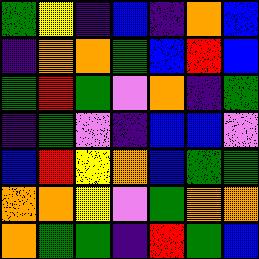[["green", "yellow", "indigo", "blue", "indigo", "orange", "blue"], ["indigo", "orange", "orange", "green", "blue", "red", "blue"], ["green", "red", "green", "violet", "orange", "indigo", "green"], ["indigo", "green", "violet", "indigo", "blue", "blue", "violet"], ["blue", "red", "yellow", "orange", "blue", "green", "green"], ["orange", "orange", "yellow", "violet", "green", "orange", "orange"], ["orange", "green", "green", "indigo", "red", "green", "blue"]]